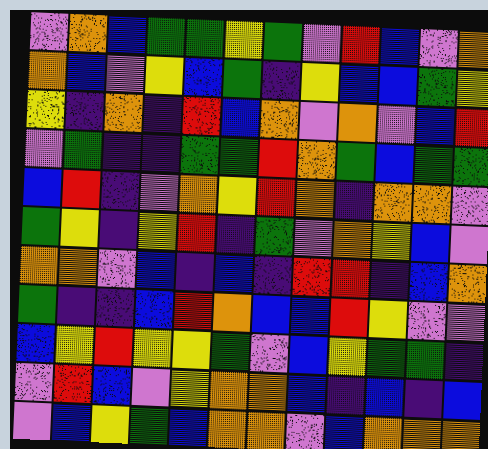[["violet", "orange", "blue", "green", "green", "yellow", "green", "violet", "red", "blue", "violet", "orange"], ["orange", "blue", "violet", "yellow", "blue", "green", "indigo", "yellow", "blue", "blue", "green", "yellow"], ["yellow", "indigo", "orange", "indigo", "red", "blue", "orange", "violet", "orange", "violet", "blue", "red"], ["violet", "green", "indigo", "indigo", "green", "green", "red", "orange", "green", "blue", "green", "green"], ["blue", "red", "indigo", "violet", "orange", "yellow", "red", "orange", "indigo", "orange", "orange", "violet"], ["green", "yellow", "indigo", "yellow", "red", "indigo", "green", "violet", "orange", "yellow", "blue", "violet"], ["orange", "orange", "violet", "blue", "indigo", "blue", "indigo", "red", "red", "indigo", "blue", "orange"], ["green", "indigo", "indigo", "blue", "red", "orange", "blue", "blue", "red", "yellow", "violet", "violet"], ["blue", "yellow", "red", "yellow", "yellow", "green", "violet", "blue", "yellow", "green", "green", "indigo"], ["violet", "red", "blue", "violet", "yellow", "orange", "orange", "blue", "indigo", "blue", "indigo", "blue"], ["violet", "blue", "yellow", "green", "blue", "orange", "orange", "violet", "blue", "orange", "orange", "orange"]]